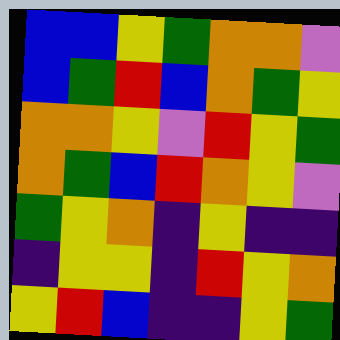[["blue", "blue", "yellow", "green", "orange", "orange", "violet"], ["blue", "green", "red", "blue", "orange", "green", "yellow"], ["orange", "orange", "yellow", "violet", "red", "yellow", "green"], ["orange", "green", "blue", "red", "orange", "yellow", "violet"], ["green", "yellow", "orange", "indigo", "yellow", "indigo", "indigo"], ["indigo", "yellow", "yellow", "indigo", "red", "yellow", "orange"], ["yellow", "red", "blue", "indigo", "indigo", "yellow", "green"]]